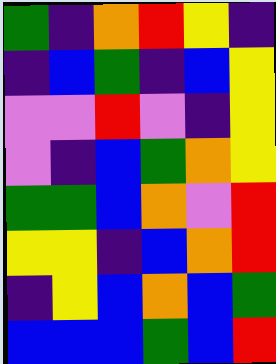[["green", "indigo", "orange", "red", "yellow", "indigo"], ["indigo", "blue", "green", "indigo", "blue", "yellow"], ["violet", "violet", "red", "violet", "indigo", "yellow"], ["violet", "indigo", "blue", "green", "orange", "yellow"], ["green", "green", "blue", "orange", "violet", "red"], ["yellow", "yellow", "indigo", "blue", "orange", "red"], ["indigo", "yellow", "blue", "orange", "blue", "green"], ["blue", "blue", "blue", "green", "blue", "red"]]